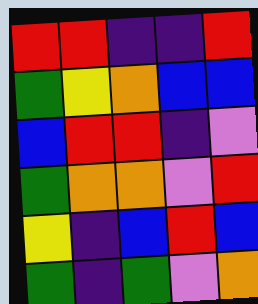[["red", "red", "indigo", "indigo", "red"], ["green", "yellow", "orange", "blue", "blue"], ["blue", "red", "red", "indigo", "violet"], ["green", "orange", "orange", "violet", "red"], ["yellow", "indigo", "blue", "red", "blue"], ["green", "indigo", "green", "violet", "orange"]]